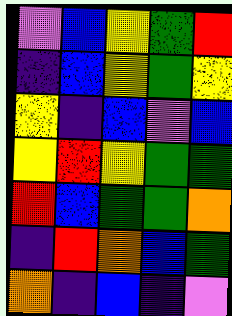[["violet", "blue", "yellow", "green", "red"], ["indigo", "blue", "yellow", "green", "yellow"], ["yellow", "indigo", "blue", "violet", "blue"], ["yellow", "red", "yellow", "green", "green"], ["red", "blue", "green", "green", "orange"], ["indigo", "red", "orange", "blue", "green"], ["orange", "indigo", "blue", "indigo", "violet"]]